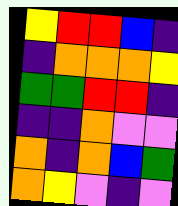[["yellow", "red", "red", "blue", "indigo"], ["indigo", "orange", "orange", "orange", "yellow"], ["green", "green", "red", "red", "indigo"], ["indigo", "indigo", "orange", "violet", "violet"], ["orange", "indigo", "orange", "blue", "green"], ["orange", "yellow", "violet", "indigo", "violet"]]